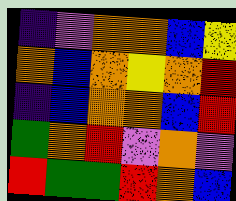[["indigo", "violet", "orange", "orange", "blue", "yellow"], ["orange", "blue", "orange", "yellow", "orange", "red"], ["indigo", "blue", "orange", "orange", "blue", "red"], ["green", "orange", "red", "violet", "orange", "violet"], ["red", "green", "green", "red", "orange", "blue"]]